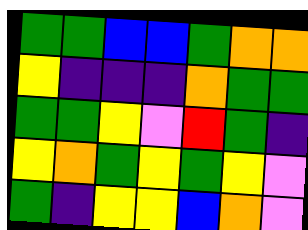[["green", "green", "blue", "blue", "green", "orange", "orange"], ["yellow", "indigo", "indigo", "indigo", "orange", "green", "green"], ["green", "green", "yellow", "violet", "red", "green", "indigo"], ["yellow", "orange", "green", "yellow", "green", "yellow", "violet"], ["green", "indigo", "yellow", "yellow", "blue", "orange", "violet"]]